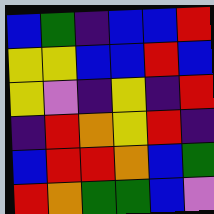[["blue", "green", "indigo", "blue", "blue", "red"], ["yellow", "yellow", "blue", "blue", "red", "blue"], ["yellow", "violet", "indigo", "yellow", "indigo", "red"], ["indigo", "red", "orange", "yellow", "red", "indigo"], ["blue", "red", "red", "orange", "blue", "green"], ["red", "orange", "green", "green", "blue", "violet"]]